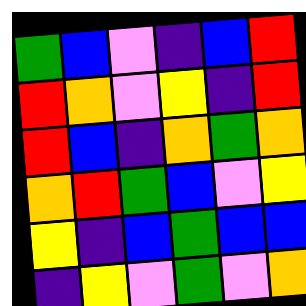[["green", "blue", "violet", "indigo", "blue", "red"], ["red", "orange", "violet", "yellow", "indigo", "red"], ["red", "blue", "indigo", "orange", "green", "orange"], ["orange", "red", "green", "blue", "violet", "yellow"], ["yellow", "indigo", "blue", "green", "blue", "blue"], ["indigo", "yellow", "violet", "green", "violet", "orange"]]